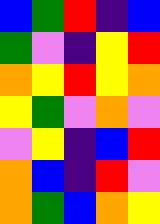[["blue", "green", "red", "indigo", "blue"], ["green", "violet", "indigo", "yellow", "red"], ["orange", "yellow", "red", "yellow", "orange"], ["yellow", "green", "violet", "orange", "violet"], ["violet", "yellow", "indigo", "blue", "red"], ["orange", "blue", "indigo", "red", "violet"], ["orange", "green", "blue", "orange", "yellow"]]